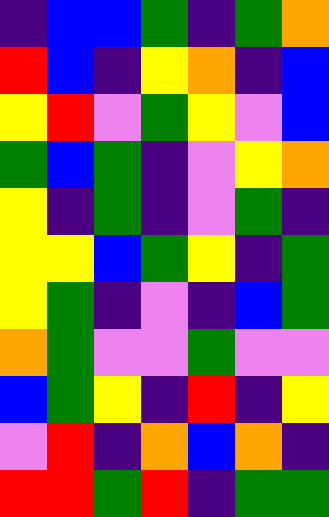[["indigo", "blue", "blue", "green", "indigo", "green", "orange"], ["red", "blue", "indigo", "yellow", "orange", "indigo", "blue"], ["yellow", "red", "violet", "green", "yellow", "violet", "blue"], ["green", "blue", "green", "indigo", "violet", "yellow", "orange"], ["yellow", "indigo", "green", "indigo", "violet", "green", "indigo"], ["yellow", "yellow", "blue", "green", "yellow", "indigo", "green"], ["yellow", "green", "indigo", "violet", "indigo", "blue", "green"], ["orange", "green", "violet", "violet", "green", "violet", "violet"], ["blue", "green", "yellow", "indigo", "red", "indigo", "yellow"], ["violet", "red", "indigo", "orange", "blue", "orange", "indigo"], ["red", "red", "green", "red", "indigo", "green", "green"]]